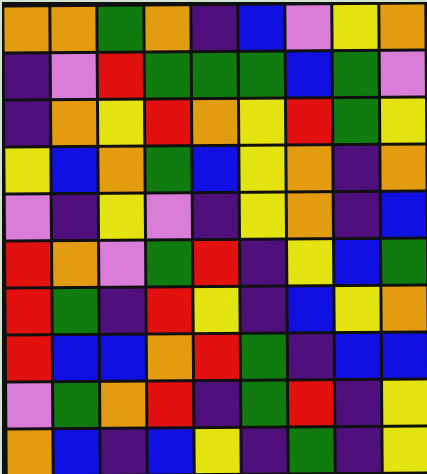[["orange", "orange", "green", "orange", "indigo", "blue", "violet", "yellow", "orange"], ["indigo", "violet", "red", "green", "green", "green", "blue", "green", "violet"], ["indigo", "orange", "yellow", "red", "orange", "yellow", "red", "green", "yellow"], ["yellow", "blue", "orange", "green", "blue", "yellow", "orange", "indigo", "orange"], ["violet", "indigo", "yellow", "violet", "indigo", "yellow", "orange", "indigo", "blue"], ["red", "orange", "violet", "green", "red", "indigo", "yellow", "blue", "green"], ["red", "green", "indigo", "red", "yellow", "indigo", "blue", "yellow", "orange"], ["red", "blue", "blue", "orange", "red", "green", "indigo", "blue", "blue"], ["violet", "green", "orange", "red", "indigo", "green", "red", "indigo", "yellow"], ["orange", "blue", "indigo", "blue", "yellow", "indigo", "green", "indigo", "yellow"]]